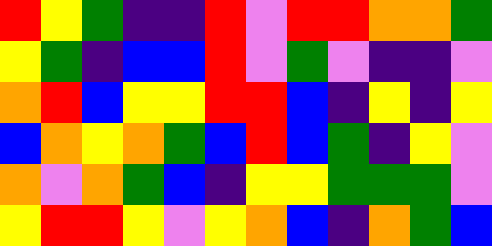[["red", "yellow", "green", "indigo", "indigo", "red", "violet", "red", "red", "orange", "orange", "green"], ["yellow", "green", "indigo", "blue", "blue", "red", "violet", "green", "violet", "indigo", "indigo", "violet"], ["orange", "red", "blue", "yellow", "yellow", "red", "red", "blue", "indigo", "yellow", "indigo", "yellow"], ["blue", "orange", "yellow", "orange", "green", "blue", "red", "blue", "green", "indigo", "yellow", "violet"], ["orange", "violet", "orange", "green", "blue", "indigo", "yellow", "yellow", "green", "green", "green", "violet"], ["yellow", "red", "red", "yellow", "violet", "yellow", "orange", "blue", "indigo", "orange", "green", "blue"]]